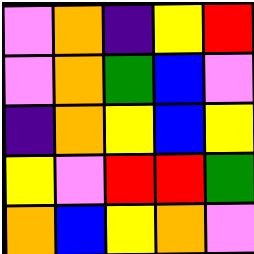[["violet", "orange", "indigo", "yellow", "red"], ["violet", "orange", "green", "blue", "violet"], ["indigo", "orange", "yellow", "blue", "yellow"], ["yellow", "violet", "red", "red", "green"], ["orange", "blue", "yellow", "orange", "violet"]]